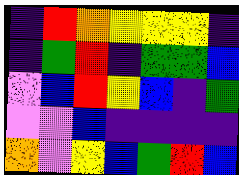[["indigo", "red", "orange", "yellow", "yellow", "yellow", "indigo"], ["indigo", "green", "red", "indigo", "green", "green", "blue"], ["violet", "blue", "red", "yellow", "blue", "indigo", "green"], ["violet", "violet", "blue", "indigo", "indigo", "indigo", "indigo"], ["orange", "violet", "yellow", "blue", "green", "red", "blue"]]